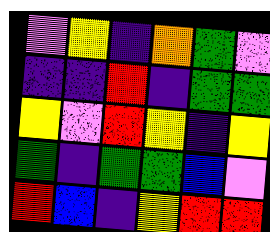[["violet", "yellow", "indigo", "orange", "green", "violet"], ["indigo", "indigo", "red", "indigo", "green", "green"], ["yellow", "violet", "red", "yellow", "indigo", "yellow"], ["green", "indigo", "green", "green", "blue", "violet"], ["red", "blue", "indigo", "yellow", "red", "red"]]